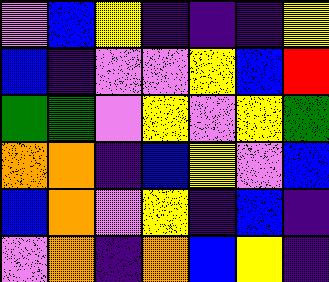[["violet", "blue", "yellow", "indigo", "indigo", "indigo", "yellow"], ["blue", "indigo", "violet", "violet", "yellow", "blue", "red"], ["green", "green", "violet", "yellow", "violet", "yellow", "green"], ["orange", "orange", "indigo", "blue", "yellow", "violet", "blue"], ["blue", "orange", "violet", "yellow", "indigo", "blue", "indigo"], ["violet", "orange", "indigo", "orange", "blue", "yellow", "indigo"]]